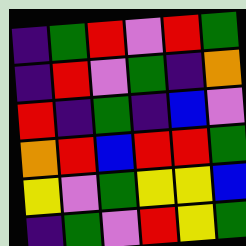[["indigo", "green", "red", "violet", "red", "green"], ["indigo", "red", "violet", "green", "indigo", "orange"], ["red", "indigo", "green", "indigo", "blue", "violet"], ["orange", "red", "blue", "red", "red", "green"], ["yellow", "violet", "green", "yellow", "yellow", "blue"], ["indigo", "green", "violet", "red", "yellow", "green"]]